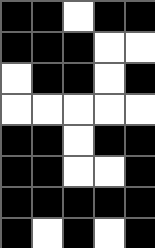[["black", "black", "white", "black", "black"], ["black", "black", "black", "white", "white"], ["white", "black", "black", "white", "black"], ["white", "white", "white", "white", "white"], ["black", "black", "white", "black", "black"], ["black", "black", "white", "white", "black"], ["black", "black", "black", "black", "black"], ["black", "white", "black", "white", "black"]]